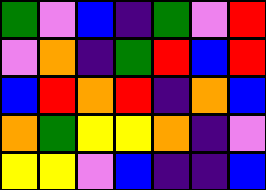[["green", "violet", "blue", "indigo", "green", "violet", "red"], ["violet", "orange", "indigo", "green", "red", "blue", "red"], ["blue", "red", "orange", "red", "indigo", "orange", "blue"], ["orange", "green", "yellow", "yellow", "orange", "indigo", "violet"], ["yellow", "yellow", "violet", "blue", "indigo", "indigo", "blue"]]